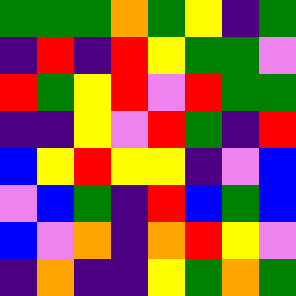[["green", "green", "green", "orange", "green", "yellow", "indigo", "green"], ["indigo", "red", "indigo", "red", "yellow", "green", "green", "violet"], ["red", "green", "yellow", "red", "violet", "red", "green", "green"], ["indigo", "indigo", "yellow", "violet", "red", "green", "indigo", "red"], ["blue", "yellow", "red", "yellow", "yellow", "indigo", "violet", "blue"], ["violet", "blue", "green", "indigo", "red", "blue", "green", "blue"], ["blue", "violet", "orange", "indigo", "orange", "red", "yellow", "violet"], ["indigo", "orange", "indigo", "indigo", "yellow", "green", "orange", "green"]]